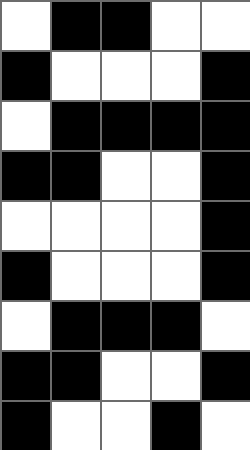[["white", "black", "black", "white", "white"], ["black", "white", "white", "white", "black"], ["white", "black", "black", "black", "black"], ["black", "black", "white", "white", "black"], ["white", "white", "white", "white", "black"], ["black", "white", "white", "white", "black"], ["white", "black", "black", "black", "white"], ["black", "black", "white", "white", "black"], ["black", "white", "white", "black", "white"]]